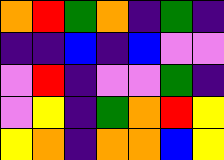[["orange", "red", "green", "orange", "indigo", "green", "indigo"], ["indigo", "indigo", "blue", "indigo", "blue", "violet", "violet"], ["violet", "red", "indigo", "violet", "violet", "green", "indigo"], ["violet", "yellow", "indigo", "green", "orange", "red", "yellow"], ["yellow", "orange", "indigo", "orange", "orange", "blue", "yellow"]]